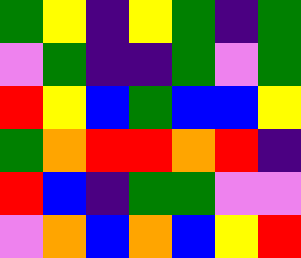[["green", "yellow", "indigo", "yellow", "green", "indigo", "green"], ["violet", "green", "indigo", "indigo", "green", "violet", "green"], ["red", "yellow", "blue", "green", "blue", "blue", "yellow"], ["green", "orange", "red", "red", "orange", "red", "indigo"], ["red", "blue", "indigo", "green", "green", "violet", "violet"], ["violet", "orange", "blue", "orange", "blue", "yellow", "red"]]